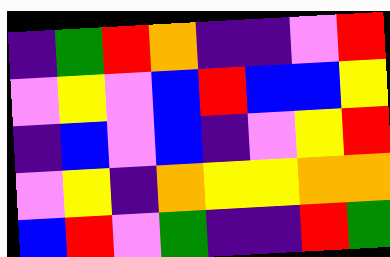[["indigo", "green", "red", "orange", "indigo", "indigo", "violet", "red"], ["violet", "yellow", "violet", "blue", "red", "blue", "blue", "yellow"], ["indigo", "blue", "violet", "blue", "indigo", "violet", "yellow", "red"], ["violet", "yellow", "indigo", "orange", "yellow", "yellow", "orange", "orange"], ["blue", "red", "violet", "green", "indigo", "indigo", "red", "green"]]